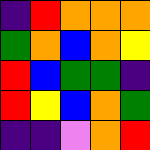[["indigo", "red", "orange", "orange", "orange"], ["green", "orange", "blue", "orange", "yellow"], ["red", "blue", "green", "green", "indigo"], ["red", "yellow", "blue", "orange", "green"], ["indigo", "indigo", "violet", "orange", "red"]]